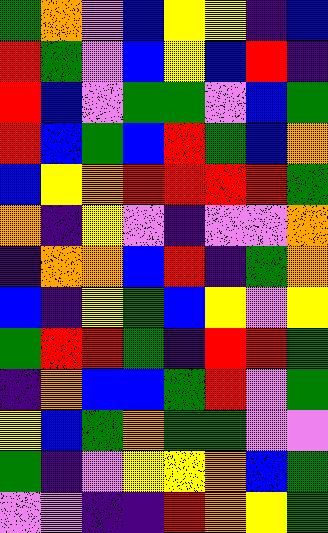[["green", "orange", "violet", "blue", "yellow", "yellow", "indigo", "blue"], ["red", "green", "violet", "blue", "yellow", "blue", "red", "indigo"], ["red", "blue", "violet", "green", "green", "violet", "blue", "green"], ["red", "blue", "green", "blue", "red", "green", "blue", "orange"], ["blue", "yellow", "orange", "red", "red", "red", "red", "green"], ["orange", "indigo", "yellow", "violet", "indigo", "violet", "violet", "orange"], ["indigo", "orange", "orange", "blue", "red", "indigo", "green", "orange"], ["blue", "indigo", "yellow", "green", "blue", "yellow", "violet", "yellow"], ["green", "red", "red", "green", "indigo", "red", "red", "green"], ["indigo", "orange", "blue", "blue", "green", "red", "violet", "green"], ["yellow", "blue", "green", "orange", "green", "green", "violet", "violet"], ["green", "indigo", "violet", "yellow", "yellow", "orange", "blue", "green"], ["violet", "violet", "indigo", "indigo", "red", "orange", "yellow", "green"]]